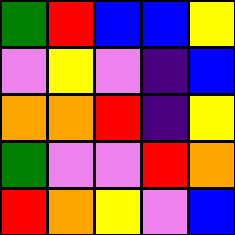[["green", "red", "blue", "blue", "yellow"], ["violet", "yellow", "violet", "indigo", "blue"], ["orange", "orange", "red", "indigo", "yellow"], ["green", "violet", "violet", "red", "orange"], ["red", "orange", "yellow", "violet", "blue"]]